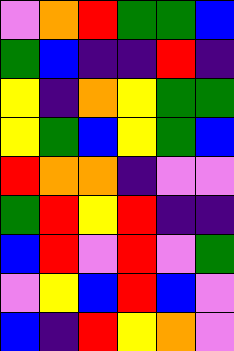[["violet", "orange", "red", "green", "green", "blue"], ["green", "blue", "indigo", "indigo", "red", "indigo"], ["yellow", "indigo", "orange", "yellow", "green", "green"], ["yellow", "green", "blue", "yellow", "green", "blue"], ["red", "orange", "orange", "indigo", "violet", "violet"], ["green", "red", "yellow", "red", "indigo", "indigo"], ["blue", "red", "violet", "red", "violet", "green"], ["violet", "yellow", "blue", "red", "blue", "violet"], ["blue", "indigo", "red", "yellow", "orange", "violet"]]